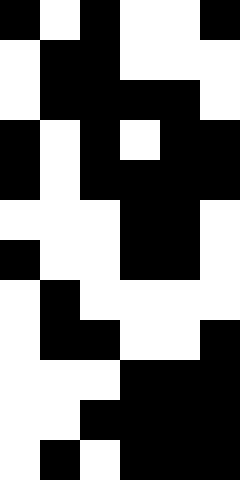[["black", "white", "black", "white", "white", "black"], ["white", "black", "black", "white", "white", "white"], ["white", "black", "black", "black", "black", "white"], ["black", "white", "black", "white", "black", "black"], ["black", "white", "black", "black", "black", "black"], ["white", "white", "white", "black", "black", "white"], ["black", "white", "white", "black", "black", "white"], ["white", "black", "white", "white", "white", "white"], ["white", "black", "black", "white", "white", "black"], ["white", "white", "white", "black", "black", "black"], ["white", "white", "black", "black", "black", "black"], ["white", "black", "white", "black", "black", "black"]]